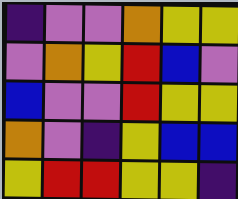[["indigo", "violet", "violet", "orange", "yellow", "yellow"], ["violet", "orange", "yellow", "red", "blue", "violet"], ["blue", "violet", "violet", "red", "yellow", "yellow"], ["orange", "violet", "indigo", "yellow", "blue", "blue"], ["yellow", "red", "red", "yellow", "yellow", "indigo"]]